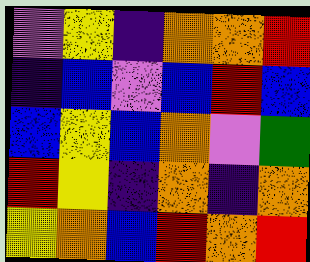[["violet", "yellow", "indigo", "orange", "orange", "red"], ["indigo", "blue", "violet", "blue", "red", "blue"], ["blue", "yellow", "blue", "orange", "violet", "green"], ["red", "yellow", "indigo", "orange", "indigo", "orange"], ["yellow", "orange", "blue", "red", "orange", "red"]]